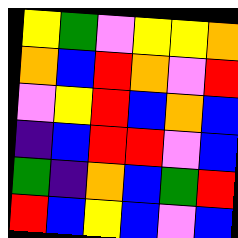[["yellow", "green", "violet", "yellow", "yellow", "orange"], ["orange", "blue", "red", "orange", "violet", "red"], ["violet", "yellow", "red", "blue", "orange", "blue"], ["indigo", "blue", "red", "red", "violet", "blue"], ["green", "indigo", "orange", "blue", "green", "red"], ["red", "blue", "yellow", "blue", "violet", "blue"]]